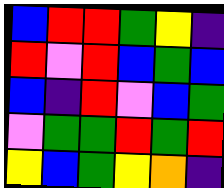[["blue", "red", "red", "green", "yellow", "indigo"], ["red", "violet", "red", "blue", "green", "blue"], ["blue", "indigo", "red", "violet", "blue", "green"], ["violet", "green", "green", "red", "green", "red"], ["yellow", "blue", "green", "yellow", "orange", "indigo"]]